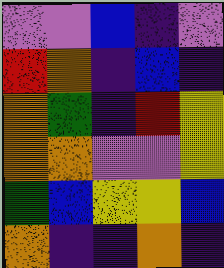[["violet", "violet", "blue", "indigo", "violet"], ["red", "orange", "indigo", "blue", "indigo"], ["orange", "green", "indigo", "red", "yellow"], ["orange", "orange", "violet", "violet", "yellow"], ["green", "blue", "yellow", "yellow", "blue"], ["orange", "indigo", "indigo", "orange", "indigo"]]